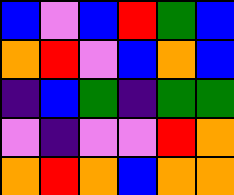[["blue", "violet", "blue", "red", "green", "blue"], ["orange", "red", "violet", "blue", "orange", "blue"], ["indigo", "blue", "green", "indigo", "green", "green"], ["violet", "indigo", "violet", "violet", "red", "orange"], ["orange", "red", "orange", "blue", "orange", "orange"]]